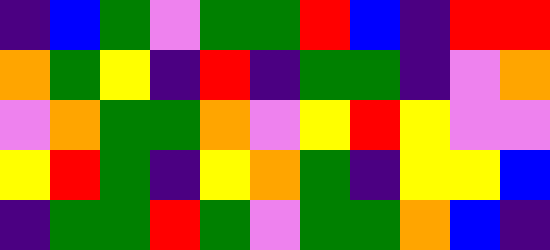[["indigo", "blue", "green", "violet", "green", "green", "red", "blue", "indigo", "red", "red"], ["orange", "green", "yellow", "indigo", "red", "indigo", "green", "green", "indigo", "violet", "orange"], ["violet", "orange", "green", "green", "orange", "violet", "yellow", "red", "yellow", "violet", "violet"], ["yellow", "red", "green", "indigo", "yellow", "orange", "green", "indigo", "yellow", "yellow", "blue"], ["indigo", "green", "green", "red", "green", "violet", "green", "green", "orange", "blue", "indigo"]]